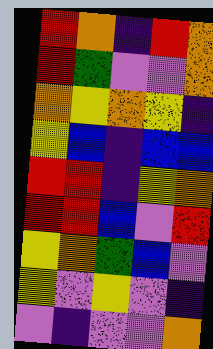[["red", "orange", "indigo", "red", "orange"], ["red", "green", "violet", "violet", "orange"], ["orange", "yellow", "orange", "yellow", "indigo"], ["yellow", "blue", "indigo", "blue", "blue"], ["red", "red", "indigo", "yellow", "orange"], ["red", "red", "blue", "violet", "red"], ["yellow", "orange", "green", "blue", "violet"], ["yellow", "violet", "yellow", "violet", "indigo"], ["violet", "indigo", "violet", "violet", "orange"]]